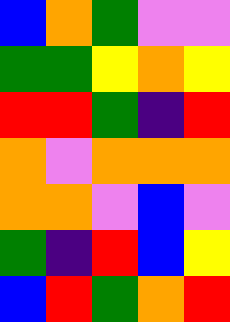[["blue", "orange", "green", "violet", "violet"], ["green", "green", "yellow", "orange", "yellow"], ["red", "red", "green", "indigo", "red"], ["orange", "violet", "orange", "orange", "orange"], ["orange", "orange", "violet", "blue", "violet"], ["green", "indigo", "red", "blue", "yellow"], ["blue", "red", "green", "orange", "red"]]